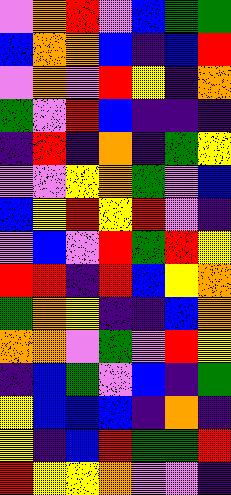[["violet", "orange", "red", "violet", "blue", "green", "green"], ["blue", "orange", "orange", "blue", "indigo", "blue", "red"], ["violet", "orange", "violet", "red", "yellow", "indigo", "orange"], ["green", "violet", "red", "blue", "indigo", "indigo", "indigo"], ["indigo", "red", "indigo", "orange", "indigo", "green", "yellow"], ["violet", "violet", "yellow", "orange", "green", "violet", "blue"], ["blue", "yellow", "red", "yellow", "red", "violet", "indigo"], ["violet", "blue", "violet", "red", "green", "red", "yellow"], ["red", "red", "indigo", "red", "blue", "yellow", "orange"], ["green", "orange", "yellow", "indigo", "indigo", "blue", "orange"], ["orange", "orange", "violet", "green", "violet", "red", "yellow"], ["indigo", "blue", "green", "violet", "blue", "indigo", "green"], ["yellow", "blue", "blue", "blue", "indigo", "orange", "indigo"], ["yellow", "indigo", "blue", "red", "green", "green", "red"], ["red", "yellow", "yellow", "orange", "violet", "violet", "indigo"]]